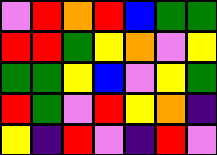[["violet", "red", "orange", "red", "blue", "green", "green"], ["red", "red", "green", "yellow", "orange", "violet", "yellow"], ["green", "green", "yellow", "blue", "violet", "yellow", "green"], ["red", "green", "violet", "red", "yellow", "orange", "indigo"], ["yellow", "indigo", "red", "violet", "indigo", "red", "violet"]]